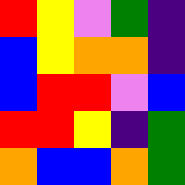[["red", "yellow", "violet", "green", "indigo"], ["blue", "yellow", "orange", "orange", "indigo"], ["blue", "red", "red", "violet", "blue"], ["red", "red", "yellow", "indigo", "green"], ["orange", "blue", "blue", "orange", "green"]]